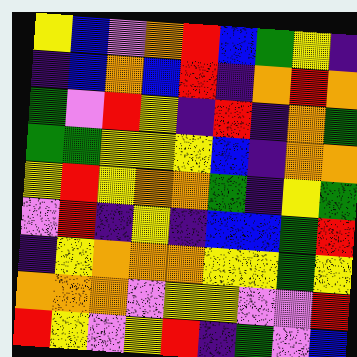[["yellow", "blue", "violet", "orange", "red", "blue", "green", "yellow", "indigo"], ["indigo", "blue", "orange", "blue", "red", "indigo", "orange", "red", "orange"], ["green", "violet", "red", "yellow", "indigo", "red", "indigo", "orange", "green"], ["green", "green", "yellow", "yellow", "yellow", "blue", "indigo", "orange", "orange"], ["yellow", "red", "yellow", "orange", "orange", "green", "indigo", "yellow", "green"], ["violet", "red", "indigo", "yellow", "indigo", "blue", "blue", "green", "red"], ["indigo", "yellow", "orange", "orange", "orange", "yellow", "yellow", "green", "yellow"], ["orange", "orange", "orange", "violet", "yellow", "yellow", "violet", "violet", "red"], ["red", "yellow", "violet", "yellow", "red", "indigo", "green", "violet", "blue"]]